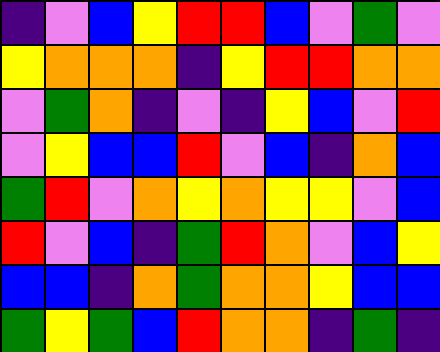[["indigo", "violet", "blue", "yellow", "red", "red", "blue", "violet", "green", "violet"], ["yellow", "orange", "orange", "orange", "indigo", "yellow", "red", "red", "orange", "orange"], ["violet", "green", "orange", "indigo", "violet", "indigo", "yellow", "blue", "violet", "red"], ["violet", "yellow", "blue", "blue", "red", "violet", "blue", "indigo", "orange", "blue"], ["green", "red", "violet", "orange", "yellow", "orange", "yellow", "yellow", "violet", "blue"], ["red", "violet", "blue", "indigo", "green", "red", "orange", "violet", "blue", "yellow"], ["blue", "blue", "indigo", "orange", "green", "orange", "orange", "yellow", "blue", "blue"], ["green", "yellow", "green", "blue", "red", "orange", "orange", "indigo", "green", "indigo"]]